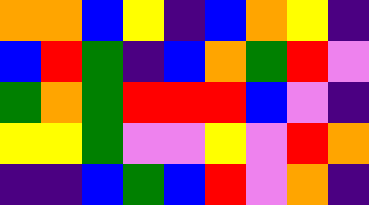[["orange", "orange", "blue", "yellow", "indigo", "blue", "orange", "yellow", "indigo"], ["blue", "red", "green", "indigo", "blue", "orange", "green", "red", "violet"], ["green", "orange", "green", "red", "red", "red", "blue", "violet", "indigo"], ["yellow", "yellow", "green", "violet", "violet", "yellow", "violet", "red", "orange"], ["indigo", "indigo", "blue", "green", "blue", "red", "violet", "orange", "indigo"]]